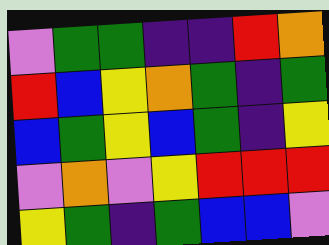[["violet", "green", "green", "indigo", "indigo", "red", "orange"], ["red", "blue", "yellow", "orange", "green", "indigo", "green"], ["blue", "green", "yellow", "blue", "green", "indigo", "yellow"], ["violet", "orange", "violet", "yellow", "red", "red", "red"], ["yellow", "green", "indigo", "green", "blue", "blue", "violet"]]